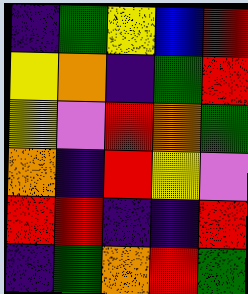[["indigo", "green", "yellow", "blue", "red"], ["yellow", "orange", "indigo", "green", "red"], ["yellow", "violet", "red", "orange", "green"], ["orange", "indigo", "red", "yellow", "violet"], ["red", "red", "indigo", "indigo", "red"], ["indigo", "green", "orange", "red", "green"]]